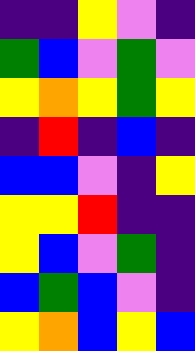[["indigo", "indigo", "yellow", "violet", "indigo"], ["green", "blue", "violet", "green", "violet"], ["yellow", "orange", "yellow", "green", "yellow"], ["indigo", "red", "indigo", "blue", "indigo"], ["blue", "blue", "violet", "indigo", "yellow"], ["yellow", "yellow", "red", "indigo", "indigo"], ["yellow", "blue", "violet", "green", "indigo"], ["blue", "green", "blue", "violet", "indigo"], ["yellow", "orange", "blue", "yellow", "blue"]]